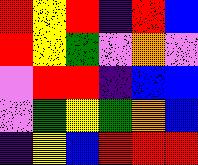[["red", "yellow", "red", "indigo", "red", "blue"], ["red", "yellow", "green", "violet", "orange", "violet"], ["violet", "red", "red", "indigo", "blue", "blue"], ["violet", "green", "yellow", "green", "orange", "blue"], ["indigo", "yellow", "blue", "red", "red", "red"]]